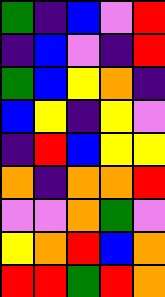[["green", "indigo", "blue", "violet", "red"], ["indigo", "blue", "violet", "indigo", "red"], ["green", "blue", "yellow", "orange", "indigo"], ["blue", "yellow", "indigo", "yellow", "violet"], ["indigo", "red", "blue", "yellow", "yellow"], ["orange", "indigo", "orange", "orange", "red"], ["violet", "violet", "orange", "green", "violet"], ["yellow", "orange", "red", "blue", "orange"], ["red", "red", "green", "red", "orange"]]